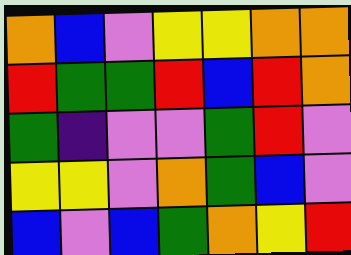[["orange", "blue", "violet", "yellow", "yellow", "orange", "orange"], ["red", "green", "green", "red", "blue", "red", "orange"], ["green", "indigo", "violet", "violet", "green", "red", "violet"], ["yellow", "yellow", "violet", "orange", "green", "blue", "violet"], ["blue", "violet", "blue", "green", "orange", "yellow", "red"]]